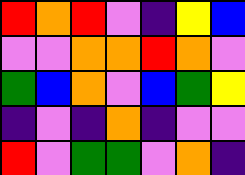[["red", "orange", "red", "violet", "indigo", "yellow", "blue"], ["violet", "violet", "orange", "orange", "red", "orange", "violet"], ["green", "blue", "orange", "violet", "blue", "green", "yellow"], ["indigo", "violet", "indigo", "orange", "indigo", "violet", "violet"], ["red", "violet", "green", "green", "violet", "orange", "indigo"]]